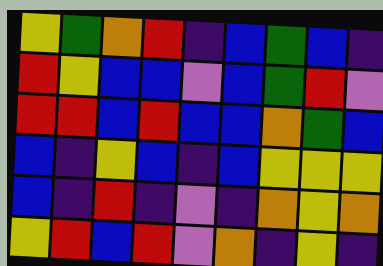[["yellow", "green", "orange", "red", "indigo", "blue", "green", "blue", "indigo"], ["red", "yellow", "blue", "blue", "violet", "blue", "green", "red", "violet"], ["red", "red", "blue", "red", "blue", "blue", "orange", "green", "blue"], ["blue", "indigo", "yellow", "blue", "indigo", "blue", "yellow", "yellow", "yellow"], ["blue", "indigo", "red", "indigo", "violet", "indigo", "orange", "yellow", "orange"], ["yellow", "red", "blue", "red", "violet", "orange", "indigo", "yellow", "indigo"]]